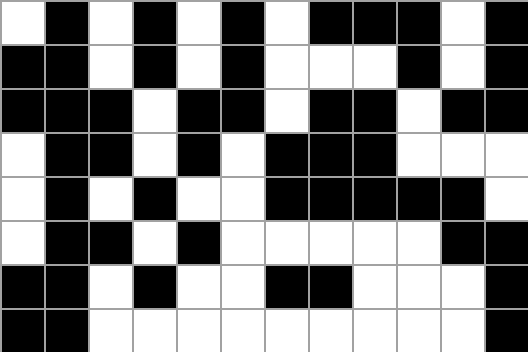[["white", "black", "white", "black", "white", "black", "white", "black", "black", "black", "white", "black"], ["black", "black", "white", "black", "white", "black", "white", "white", "white", "black", "white", "black"], ["black", "black", "black", "white", "black", "black", "white", "black", "black", "white", "black", "black"], ["white", "black", "black", "white", "black", "white", "black", "black", "black", "white", "white", "white"], ["white", "black", "white", "black", "white", "white", "black", "black", "black", "black", "black", "white"], ["white", "black", "black", "white", "black", "white", "white", "white", "white", "white", "black", "black"], ["black", "black", "white", "black", "white", "white", "black", "black", "white", "white", "white", "black"], ["black", "black", "white", "white", "white", "white", "white", "white", "white", "white", "white", "black"]]